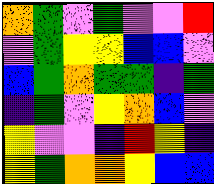[["orange", "green", "violet", "green", "violet", "violet", "red"], ["violet", "green", "yellow", "yellow", "blue", "blue", "violet"], ["blue", "green", "orange", "green", "green", "indigo", "green"], ["indigo", "green", "violet", "yellow", "orange", "blue", "violet"], ["yellow", "violet", "violet", "indigo", "red", "yellow", "indigo"], ["yellow", "green", "orange", "orange", "yellow", "blue", "blue"]]